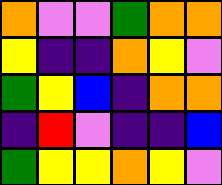[["orange", "violet", "violet", "green", "orange", "orange"], ["yellow", "indigo", "indigo", "orange", "yellow", "violet"], ["green", "yellow", "blue", "indigo", "orange", "orange"], ["indigo", "red", "violet", "indigo", "indigo", "blue"], ["green", "yellow", "yellow", "orange", "yellow", "violet"]]